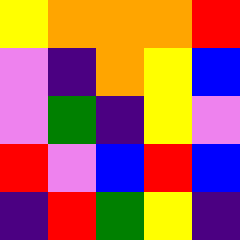[["yellow", "orange", "orange", "orange", "red"], ["violet", "indigo", "orange", "yellow", "blue"], ["violet", "green", "indigo", "yellow", "violet"], ["red", "violet", "blue", "red", "blue"], ["indigo", "red", "green", "yellow", "indigo"]]